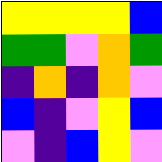[["yellow", "yellow", "yellow", "yellow", "blue"], ["green", "green", "violet", "orange", "green"], ["indigo", "orange", "indigo", "orange", "violet"], ["blue", "indigo", "violet", "yellow", "blue"], ["violet", "indigo", "blue", "yellow", "violet"]]